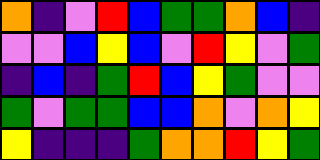[["orange", "indigo", "violet", "red", "blue", "green", "green", "orange", "blue", "indigo"], ["violet", "violet", "blue", "yellow", "blue", "violet", "red", "yellow", "violet", "green"], ["indigo", "blue", "indigo", "green", "red", "blue", "yellow", "green", "violet", "violet"], ["green", "violet", "green", "green", "blue", "blue", "orange", "violet", "orange", "yellow"], ["yellow", "indigo", "indigo", "indigo", "green", "orange", "orange", "red", "yellow", "green"]]